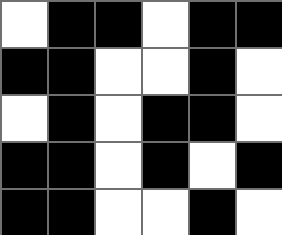[["white", "black", "black", "white", "black", "black"], ["black", "black", "white", "white", "black", "white"], ["white", "black", "white", "black", "black", "white"], ["black", "black", "white", "black", "white", "black"], ["black", "black", "white", "white", "black", "white"]]